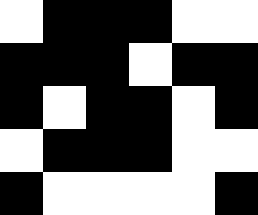[["white", "black", "black", "black", "white", "white"], ["black", "black", "black", "white", "black", "black"], ["black", "white", "black", "black", "white", "black"], ["white", "black", "black", "black", "white", "white"], ["black", "white", "white", "white", "white", "black"]]